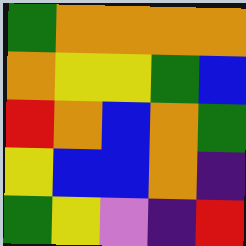[["green", "orange", "orange", "orange", "orange"], ["orange", "yellow", "yellow", "green", "blue"], ["red", "orange", "blue", "orange", "green"], ["yellow", "blue", "blue", "orange", "indigo"], ["green", "yellow", "violet", "indigo", "red"]]